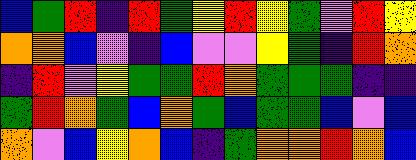[["blue", "green", "red", "indigo", "red", "green", "yellow", "red", "yellow", "green", "violet", "red", "yellow"], ["orange", "orange", "blue", "violet", "indigo", "blue", "violet", "violet", "yellow", "green", "indigo", "red", "orange"], ["indigo", "red", "violet", "yellow", "green", "green", "red", "orange", "green", "green", "green", "indigo", "indigo"], ["green", "red", "orange", "green", "blue", "orange", "green", "blue", "green", "green", "blue", "violet", "blue"], ["orange", "violet", "blue", "yellow", "orange", "blue", "indigo", "green", "orange", "orange", "red", "orange", "blue"]]